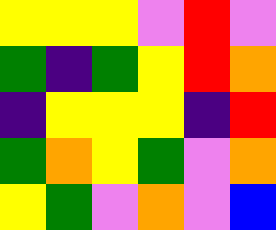[["yellow", "yellow", "yellow", "violet", "red", "violet"], ["green", "indigo", "green", "yellow", "red", "orange"], ["indigo", "yellow", "yellow", "yellow", "indigo", "red"], ["green", "orange", "yellow", "green", "violet", "orange"], ["yellow", "green", "violet", "orange", "violet", "blue"]]